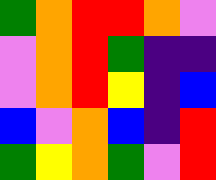[["green", "orange", "red", "red", "orange", "violet"], ["violet", "orange", "red", "green", "indigo", "indigo"], ["violet", "orange", "red", "yellow", "indigo", "blue"], ["blue", "violet", "orange", "blue", "indigo", "red"], ["green", "yellow", "orange", "green", "violet", "red"]]